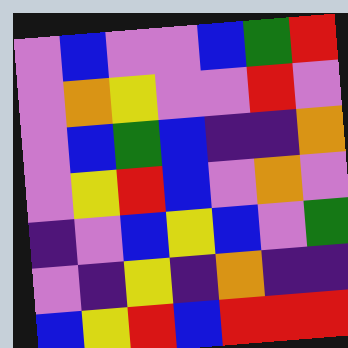[["violet", "blue", "violet", "violet", "blue", "green", "red"], ["violet", "orange", "yellow", "violet", "violet", "red", "violet"], ["violet", "blue", "green", "blue", "indigo", "indigo", "orange"], ["violet", "yellow", "red", "blue", "violet", "orange", "violet"], ["indigo", "violet", "blue", "yellow", "blue", "violet", "green"], ["violet", "indigo", "yellow", "indigo", "orange", "indigo", "indigo"], ["blue", "yellow", "red", "blue", "red", "red", "red"]]